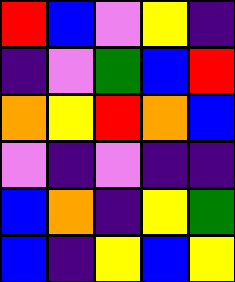[["red", "blue", "violet", "yellow", "indigo"], ["indigo", "violet", "green", "blue", "red"], ["orange", "yellow", "red", "orange", "blue"], ["violet", "indigo", "violet", "indigo", "indigo"], ["blue", "orange", "indigo", "yellow", "green"], ["blue", "indigo", "yellow", "blue", "yellow"]]